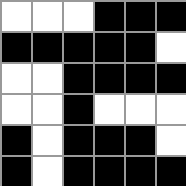[["white", "white", "white", "black", "black", "black"], ["black", "black", "black", "black", "black", "white"], ["white", "white", "black", "black", "black", "black"], ["white", "white", "black", "white", "white", "white"], ["black", "white", "black", "black", "black", "white"], ["black", "white", "black", "black", "black", "black"]]